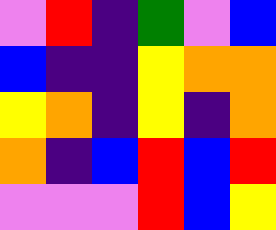[["violet", "red", "indigo", "green", "violet", "blue"], ["blue", "indigo", "indigo", "yellow", "orange", "orange"], ["yellow", "orange", "indigo", "yellow", "indigo", "orange"], ["orange", "indigo", "blue", "red", "blue", "red"], ["violet", "violet", "violet", "red", "blue", "yellow"]]